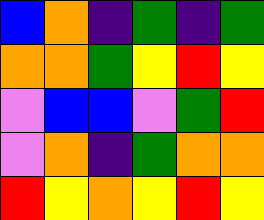[["blue", "orange", "indigo", "green", "indigo", "green"], ["orange", "orange", "green", "yellow", "red", "yellow"], ["violet", "blue", "blue", "violet", "green", "red"], ["violet", "orange", "indigo", "green", "orange", "orange"], ["red", "yellow", "orange", "yellow", "red", "yellow"]]